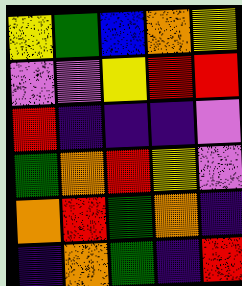[["yellow", "green", "blue", "orange", "yellow"], ["violet", "violet", "yellow", "red", "red"], ["red", "indigo", "indigo", "indigo", "violet"], ["green", "orange", "red", "yellow", "violet"], ["orange", "red", "green", "orange", "indigo"], ["indigo", "orange", "green", "indigo", "red"]]